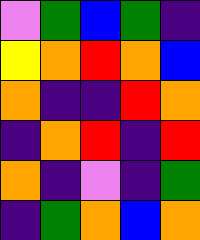[["violet", "green", "blue", "green", "indigo"], ["yellow", "orange", "red", "orange", "blue"], ["orange", "indigo", "indigo", "red", "orange"], ["indigo", "orange", "red", "indigo", "red"], ["orange", "indigo", "violet", "indigo", "green"], ["indigo", "green", "orange", "blue", "orange"]]